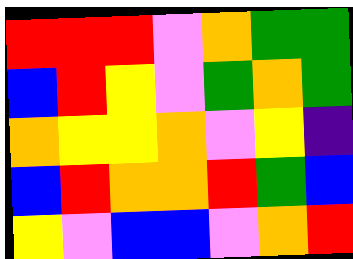[["red", "red", "red", "violet", "orange", "green", "green"], ["blue", "red", "yellow", "violet", "green", "orange", "green"], ["orange", "yellow", "yellow", "orange", "violet", "yellow", "indigo"], ["blue", "red", "orange", "orange", "red", "green", "blue"], ["yellow", "violet", "blue", "blue", "violet", "orange", "red"]]